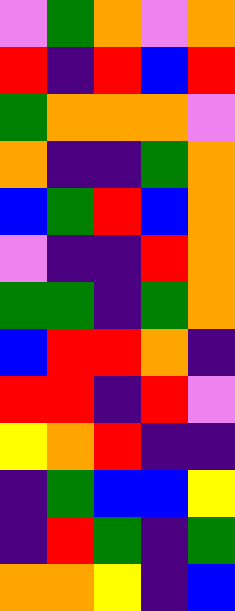[["violet", "green", "orange", "violet", "orange"], ["red", "indigo", "red", "blue", "red"], ["green", "orange", "orange", "orange", "violet"], ["orange", "indigo", "indigo", "green", "orange"], ["blue", "green", "red", "blue", "orange"], ["violet", "indigo", "indigo", "red", "orange"], ["green", "green", "indigo", "green", "orange"], ["blue", "red", "red", "orange", "indigo"], ["red", "red", "indigo", "red", "violet"], ["yellow", "orange", "red", "indigo", "indigo"], ["indigo", "green", "blue", "blue", "yellow"], ["indigo", "red", "green", "indigo", "green"], ["orange", "orange", "yellow", "indigo", "blue"]]